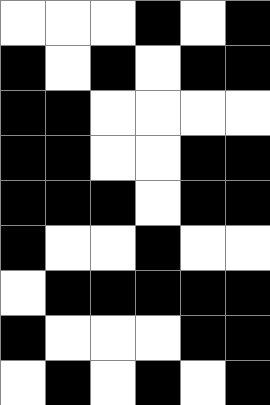[["white", "white", "white", "black", "white", "black"], ["black", "white", "black", "white", "black", "black"], ["black", "black", "white", "white", "white", "white"], ["black", "black", "white", "white", "black", "black"], ["black", "black", "black", "white", "black", "black"], ["black", "white", "white", "black", "white", "white"], ["white", "black", "black", "black", "black", "black"], ["black", "white", "white", "white", "black", "black"], ["white", "black", "white", "black", "white", "black"]]